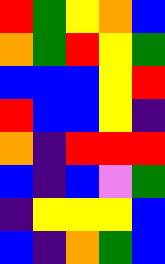[["red", "green", "yellow", "orange", "blue"], ["orange", "green", "red", "yellow", "green"], ["blue", "blue", "blue", "yellow", "red"], ["red", "blue", "blue", "yellow", "indigo"], ["orange", "indigo", "red", "red", "red"], ["blue", "indigo", "blue", "violet", "green"], ["indigo", "yellow", "yellow", "yellow", "blue"], ["blue", "indigo", "orange", "green", "blue"]]